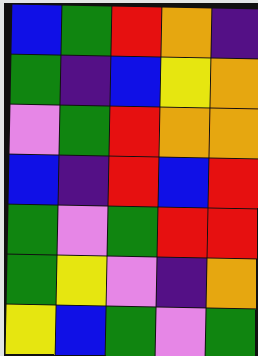[["blue", "green", "red", "orange", "indigo"], ["green", "indigo", "blue", "yellow", "orange"], ["violet", "green", "red", "orange", "orange"], ["blue", "indigo", "red", "blue", "red"], ["green", "violet", "green", "red", "red"], ["green", "yellow", "violet", "indigo", "orange"], ["yellow", "blue", "green", "violet", "green"]]